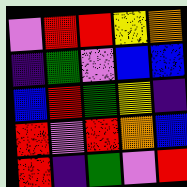[["violet", "red", "red", "yellow", "orange"], ["indigo", "green", "violet", "blue", "blue"], ["blue", "red", "green", "yellow", "indigo"], ["red", "violet", "red", "orange", "blue"], ["red", "indigo", "green", "violet", "red"]]